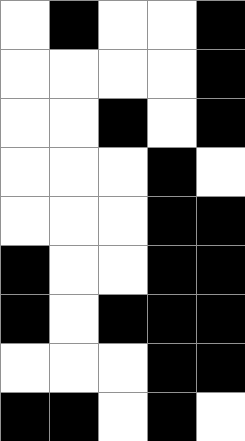[["white", "black", "white", "white", "black"], ["white", "white", "white", "white", "black"], ["white", "white", "black", "white", "black"], ["white", "white", "white", "black", "white"], ["white", "white", "white", "black", "black"], ["black", "white", "white", "black", "black"], ["black", "white", "black", "black", "black"], ["white", "white", "white", "black", "black"], ["black", "black", "white", "black", "white"]]